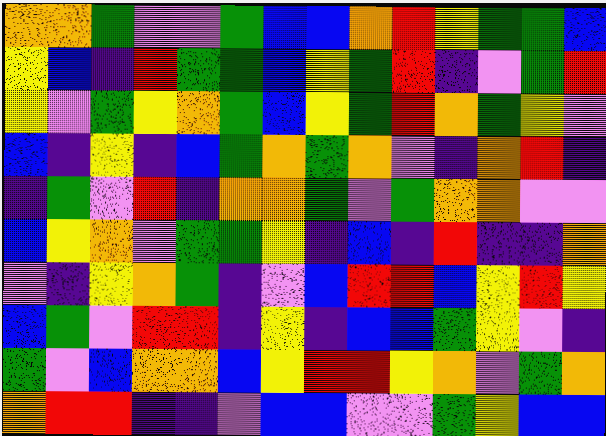[["orange", "orange", "green", "violet", "violet", "green", "blue", "blue", "orange", "red", "yellow", "green", "green", "blue"], ["yellow", "blue", "indigo", "red", "green", "green", "blue", "yellow", "green", "red", "indigo", "violet", "green", "red"], ["yellow", "violet", "green", "yellow", "orange", "green", "blue", "yellow", "green", "red", "orange", "green", "yellow", "violet"], ["blue", "indigo", "yellow", "indigo", "blue", "green", "orange", "green", "orange", "violet", "indigo", "orange", "red", "indigo"], ["indigo", "green", "violet", "red", "indigo", "orange", "orange", "green", "violet", "green", "orange", "orange", "violet", "violet"], ["blue", "yellow", "orange", "violet", "green", "green", "yellow", "indigo", "blue", "indigo", "red", "indigo", "indigo", "orange"], ["violet", "indigo", "yellow", "orange", "green", "indigo", "violet", "blue", "red", "red", "blue", "yellow", "red", "yellow"], ["blue", "green", "violet", "red", "red", "indigo", "yellow", "indigo", "blue", "blue", "green", "yellow", "violet", "indigo"], ["green", "violet", "blue", "orange", "orange", "blue", "yellow", "red", "red", "yellow", "orange", "violet", "green", "orange"], ["orange", "red", "red", "indigo", "indigo", "violet", "blue", "blue", "violet", "violet", "green", "yellow", "blue", "blue"]]